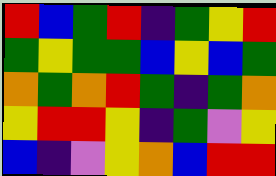[["red", "blue", "green", "red", "indigo", "green", "yellow", "red"], ["green", "yellow", "green", "green", "blue", "yellow", "blue", "green"], ["orange", "green", "orange", "red", "green", "indigo", "green", "orange"], ["yellow", "red", "red", "yellow", "indigo", "green", "violet", "yellow"], ["blue", "indigo", "violet", "yellow", "orange", "blue", "red", "red"]]